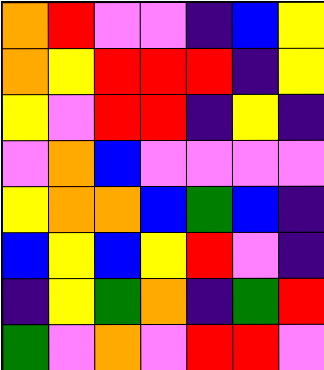[["orange", "red", "violet", "violet", "indigo", "blue", "yellow"], ["orange", "yellow", "red", "red", "red", "indigo", "yellow"], ["yellow", "violet", "red", "red", "indigo", "yellow", "indigo"], ["violet", "orange", "blue", "violet", "violet", "violet", "violet"], ["yellow", "orange", "orange", "blue", "green", "blue", "indigo"], ["blue", "yellow", "blue", "yellow", "red", "violet", "indigo"], ["indigo", "yellow", "green", "orange", "indigo", "green", "red"], ["green", "violet", "orange", "violet", "red", "red", "violet"]]